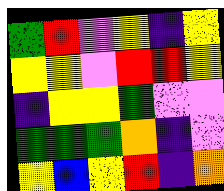[["green", "red", "violet", "yellow", "indigo", "yellow"], ["yellow", "yellow", "violet", "red", "red", "yellow"], ["indigo", "yellow", "yellow", "green", "violet", "violet"], ["green", "green", "green", "orange", "indigo", "violet"], ["yellow", "blue", "yellow", "red", "indigo", "orange"]]